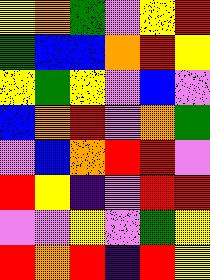[["yellow", "orange", "green", "violet", "yellow", "red"], ["green", "blue", "blue", "orange", "red", "yellow"], ["yellow", "green", "yellow", "violet", "blue", "violet"], ["blue", "orange", "red", "violet", "orange", "green"], ["violet", "blue", "orange", "red", "red", "violet"], ["red", "yellow", "indigo", "violet", "red", "red"], ["violet", "violet", "yellow", "violet", "green", "yellow"], ["red", "orange", "red", "indigo", "red", "yellow"]]